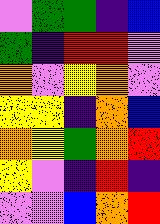[["violet", "green", "green", "indigo", "blue"], ["green", "indigo", "red", "red", "violet"], ["orange", "violet", "yellow", "orange", "violet"], ["yellow", "yellow", "indigo", "orange", "blue"], ["orange", "yellow", "green", "orange", "red"], ["yellow", "violet", "indigo", "red", "indigo"], ["violet", "violet", "blue", "orange", "red"]]